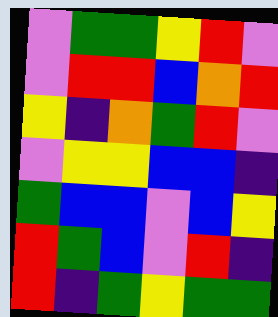[["violet", "green", "green", "yellow", "red", "violet"], ["violet", "red", "red", "blue", "orange", "red"], ["yellow", "indigo", "orange", "green", "red", "violet"], ["violet", "yellow", "yellow", "blue", "blue", "indigo"], ["green", "blue", "blue", "violet", "blue", "yellow"], ["red", "green", "blue", "violet", "red", "indigo"], ["red", "indigo", "green", "yellow", "green", "green"]]